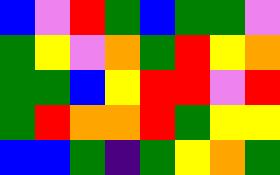[["blue", "violet", "red", "green", "blue", "green", "green", "violet"], ["green", "yellow", "violet", "orange", "green", "red", "yellow", "orange"], ["green", "green", "blue", "yellow", "red", "red", "violet", "red"], ["green", "red", "orange", "orange", "red", "green", "yellow", "yellow"], ["blue", "blue", "green", "indigo", "green", "yellow", "orange", "green"]]